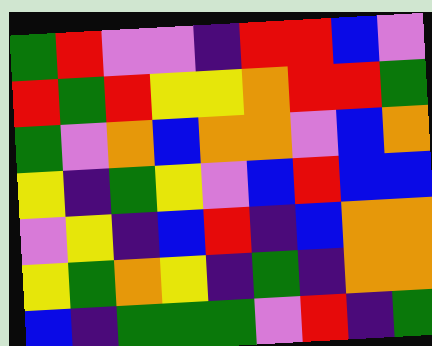[["green", "red", "violet", "violet", "indigo", "red", "red", "blue", "violet"], ["red", "green", "red", "yellow", "yellow", "orange", "red", "red", "green"], ["green", "violet", "orange", "blue", "orange", "orange", "violet", "blue", "orange"], ["yellow", "indigo", "green", "yellow", "violet", "blue", "red", "blue", "blue"], ["violet", "yellow", "indigo", "blue", "red", "indigo", "blue", "orange", "orange"], ["yellow", "green", "orange", "yellow", "indigo", "green", "indigo", "orange", "orange"], ["blue", "indigo", "green", "green", "green", "violet", "red", "indigo", "green"]]